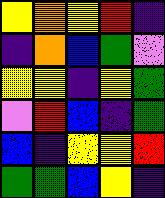[["yellow", "orange", "yellow", "red", "indigo"], ["indigo", "orange", "blue", "green", "violet"], ["yellow", "yellow", "indigo", "yellow", "green"], ["violet", "red", "blue", "indigo", "green"], ["blue", "indigo", "yellow", "yellow", "red"], ["green", "green", "blue", "yellow", "indigo"]]